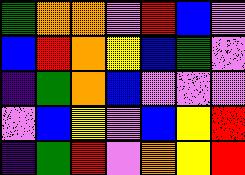[["green", "orange", "orange", "violet", "red", "blue", "violet"], ["blue", "red", "orange", "yellow", "blue", "green", "violet"], ["indigo", "green", "orange", "blue", "violet", "violet", "violet"], ["violet", "blue", "yellow", "violet", "blue", "yellow", "red"], ["indigo", "green", "red", "violet", "orange", "yellow", "red"]]